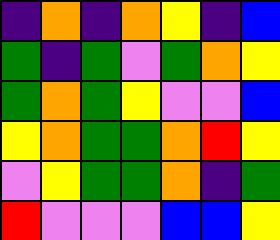[["indigo", "orange", "indigo", "orange", "yellow", "indigo", "blue"], ["green", "indigo", "green", "violet", "green", "orange", "yellow"], ["green", "orange", "green", "yellow", "violet", "violet", "blue"], ["yellow", "orange", "green", "green", "orange", "red", "yellow"], ["violet", "yellow", "green", "green", "orange", "indigo", "green"], ["red", "violet", "violet", "violet", "blue", "blue", "yellow"]]